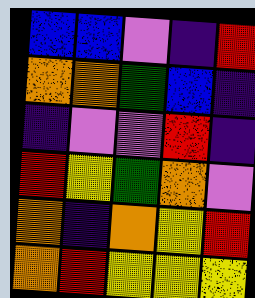[["blue", "blue", "violet", "indigo", "red"], ["orange", "orange", "green", "blue", "indigo"], ["indigo", "violet", "violet", "red", "indigo"], ["red", "yellow", "green", "orange", "violet"], ["orange", "indigo", "orange", "yellow", "red"], ["orange", "red", "yellow", "yellow", "yellow"]]